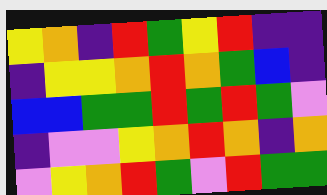[["yellow", "orange", "indigo", "red", "green", "yellow", "red", "indigo", "indigo"], ["indigo", "yellow", "yellow", "orange", "red", "orange", "green", "blue", "indigo"], ["blue", "blue", "green", "green", "red", "green", "red", "green", "violet"], ["indigo", "violet", "violet", "yellow", "orange", "red", "orange", "indigo", "orange"], ["violet", "yellow", "orange", "red", "green", "violet", "red", "green", "green"]]